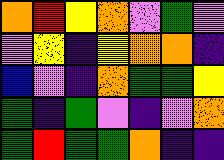[["orange", "red", "yellow", "orange", "violet", "green", "violet"], ["violet", "yellow", "indigo", "yellow", "orange", "orange", "indigo"], ["blue", "violet", "indigo", "orange", "green", "green", "yellow"], ["green", "indigo", "green", "violet", "indigo", "violet", "orange"], ["green", "red", "green", "green", "orange", "indigo", "indigo"]]